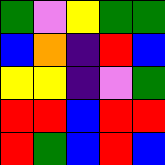[["green", "violet", "yellow", "green", "green"], ["blue", "orange", "indigo", "red", "blue"], ["yellow", "yellow", "indigo", "violet", "green"], ["red", "red", "blue", "red", "red"], ["red", "green", "blue", "red", "blue"]]